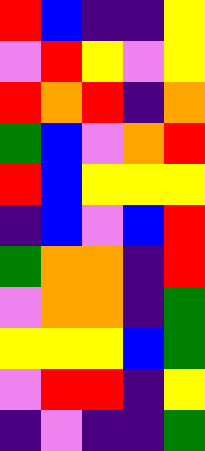[["red", "blue", "indigo", "indigo", "yellow"], ["violet", "red", "yellow", "violet", "yellow"], ["red", "orange", "red", "indigo", "orange"], ["green", "blue", "violet", "orange", "red"], ["red", "blue", "yellow", "yellow", "yellow"], ["indigo", "blue", "violet", "blue", "red"], ["green", "orange", "orange", "indigo", "red"], ["violet", "orange", "orange", "indigo", "green"], ["yellow", "yellow", "yellow", "blue", "green"], ["violet", "red", "red", "indigo", "yellow"], ["indigo", "violet", "indigo", "indigo", "green"]]